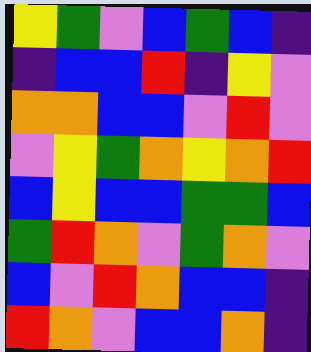[["yellow", "green", "violet", "blue", "green", "blue", "indigo"], ["indigo", "blue", "blue", "red", "indigo", "yellow", "violet"], ["orange", "orange", "blue", "blue", "violet", "red", "violet"], ["violet", "yellow", "green", "orange", "yellow", "orange", "red"], ["blue", "yellow", "blue", "blue", "green", "green", "blue"], ["green", "red", "orange", "violet", "green", "orange", "violet"], ["blue", "violet", "red", "orange", "blue", "blue", "indigo"], ["red", "orange", "violet", "blue", "blue", "orange", "indigo"]]